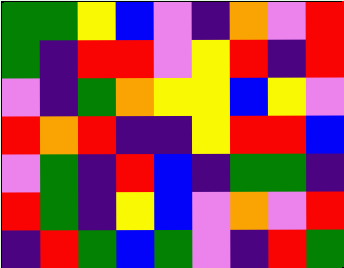[["green", "green", "yellow", "blue", "violet", "indigo", "orange", "violet", "red"], ["green", "indigo", "red", "red", "violet", "yellow", "red", "indigo", "red"], ["violet", "indigo", "green", "orange", "yellow", "yellow", "blue", "yellow", "violet"], ["red", "orange", "red", "indigo", "indigo", "yellow", "red", "red", "blue"], ["violet", "green", "indigo", "red", "blue", "indigo", "green", "green", "indigo"], ["red", "green", "indigo", "yellow", "blue", "violet", "orange", "violet", "red"], ["indigo", "red", "green", "blue", "green", "violet", "indigo", "red", "green"]]